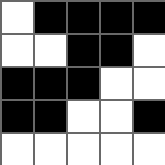[["white", "black", "black", "black", "black"], ["white", "white", "black", "black", "white"], ["black", "black", "black", "white", "white"], ["black", "black", "white", "white", "black"], ["white", "white", "white", "white", "white"]]